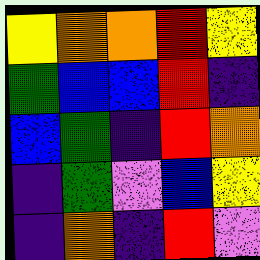[["yellow", "orange", "orange", "red", "yellow"], ["green", "blue", "blue", "red", "indigo"], ["blue", "green", "indigo", "red", "orange"], ["indigo", "green", "violet", "blue", "yellow"], ["indigo", "orange", "indigo", "red", "violet"]]